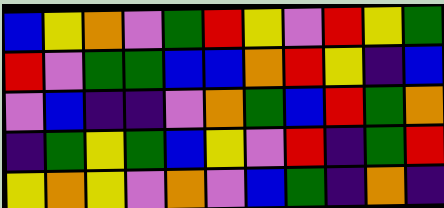[["blue", "yellow", "orange", "violet", "green", "red", "yellow", "violet", "red", "yellow", "green"], ["red", "violet", "green", "green", "blue", "blue", "orange", "red", "yellow", "indigo", "blue"], ["violet", "blue", "indigo", "indigo", "violet", "orange", "green", "blue", "red", "green", "orange"], ["indigo", "green", "yellow", "green", "blue", "yellow", "violet", "red", "indigo", "green", "red"], ["yellow", "orange", "yellow", "violet", "orange", "violet", "blue", "green", "indigo", "orange", "indigo"]]